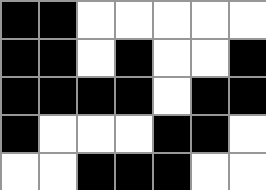[["black", "black", "white", "white", "white", "white", "white"], ["black", "black", "white", "black", "white", "white", "black"], ["black", "black", "black", "black", "white", "black", "black"], ["black", "white", "white", "white", "black", "black", "white"], ["white", "white", "black", "black", "black", "white", "white"]]